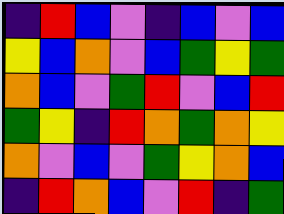[["indigo", "red", "blue", "violet", "indigo", "blue", "violet", "blue"], ["yellow", "blue", "orange", "violet", "blue", "green", "yellow", "green"], ["orange", "blue", "violet", "green", "red", "violet", "blue", "red"], ["green", "yellow", "indigo", "red", "orange", "green", "orange", "yellow"], ["orange", "violet", "blue", "violet", "green", "yellow", "orange", "blue"], ["indigo", "red", "orange", "blue", "violet", "red", "indigo", "green"]]